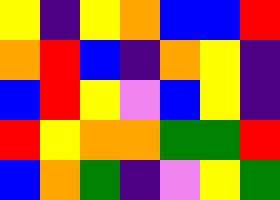[["yellow", "indigo", "yellow", "orange", "blue", "blue", "red"], ["orange", "red", "blue", "indigo", "orange", "yellow", "indigo"], ["blue", "red", "yellow", "violet", "blue", "yellow", "indigo"], ["red", "yellow", "orange", "orange", "green", "green", "red"], ["blue", "orange", "green", "indigo", "violet", "yellow", "green"]]